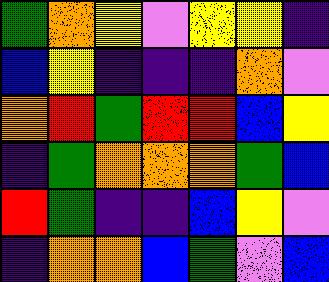[["green", "orange", "yellow", "violet", "yellow", "yellow", "indigo"], ["blue", "yellow", "indigo", "indigo", "indigo", "orange", "violet"], ["orange", "red", "green", "red", "red", "blue", "yellow"], ["indigo", "green", "orange", "orange", "orange", "green", "blue"], ["red", "green", "indigo", "indigo", "blue", "yellow", "violet"], ["indigo", "orange", "orange", "blue", "green", "violet", "blue"]]